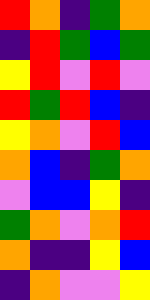[["red", "orange", "indigo", "green", "orange"], ["indigo", "red", "green", "blue", "green"], ["yellow", "red", "violet", "red", "violet"], ["red", "green", "red", "blue", "indigo"], ["yellow", "orange", "violet", "red", "blue"], ["orange", "blue", "indigo", "green", "orange"], ["violet", "blue", "blue", "yellow", "indigo"], ["green", "orange", "violet", "orange", "red"], ["orange", "indigo", "indigo", "yellow", "blue"], ["indigo", "orange", "violet", "violet", "yellow"]]